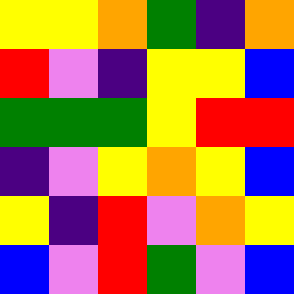[["yellow", "yellow", "orange", "green", "indigo", "orange"], ["red", "violet", "indigo", "yellow", "yellow", "blue"], ["green", "green", "green", "yellow", "red", "red"], ["indigo", "violet", "yellow", "orange", "yellow", "blue"], ["yellow", "indigo", "red", "violet", "orange", "yellow"], ["blue", "violet", "red", "green", "violet", "blue"]]